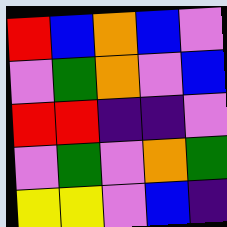[["red", "blue", "orange", "blue", "violet"], ["violet", "green", "orange", "violet", "blue"], ["red", "red", "indigo", "indigo", "violet"], ["violet", "green", "violet", "orange", "green"], ["yellow", "yellow", "violet", "blue", "indigo"]]